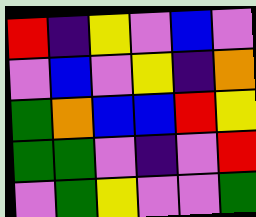[["red", "indigo", "yellow", "violet", "blue", "violet"], ["violet", "blue", "violet", "yellow", "indigo", "orange"], ["green", "orange", "blue", "blue", "red", "yellow"], ["green", "green", "violet", "indigo", "violet", "red"], ["violet", "green", "yellow", "violet", "violet", "green"]]